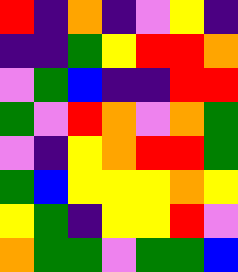[["red", "indigo", "orange", "indigo", "violet", "yellow", "indigo"], ["indigo", "indigo", "green", "yellow", "red", "red", "orange"], ["violet", "green", "blue", "indigo", "indigo", "red", "red"], ["green", "violet", "red", "orange", "violet", "orange", "green"], ["violet", "indigo", "yellow", "orange", "red", "red", "green"], ["green", "blue", "yellow", "yellow", "yellow", "orange", "yellow"], ["yellow", "green", "indigo", "yellow", "yellow", "red", "violet"], ["orange", "green", "green", "violet", "green", "green", "blue"]]